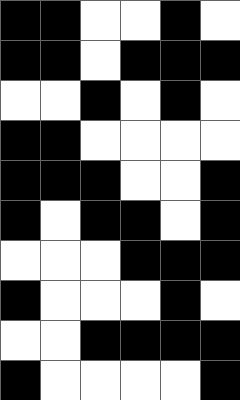[["black", "black", "white", "white", "black", "white"], ["black", "black", "white", "black", "black", "black"], ["white", "white", "black", "white", "black", "white"], ["black", "black", "white", "white", "white", "white"], ["black", "black", "black", "white", "white", "black"], ["black", "white", "black", "black", "white", "black"], ["white", "white", "white", "black", "black", "black"], ["black", "white", "white", "white", "black", "white"], ["white", "white", "black", "black", "black", "black"], ["black", "white", "white", "white", "white", "black"]]